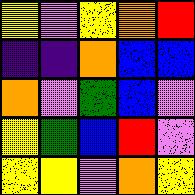[["yellow", "violet", "yellow", "orange", "red"], ["indigo", "indigo", "orange", "blue", "blue"], ["orange", "violet", "green", "blue", "violet"], ["yellow", "green", "blue", "red", "violet"], ["yellow", "yellow", "violet", "orange", "yellow"]]